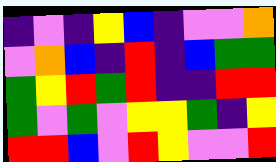[["indigo", "violet", "indigo", "yellow", "blue", "indigo", "violet", "violet", "orange"], ["violet", "orange", "blue", "indigo", "red", "indigo", "blue", "green", "green"], ["green", "yellow", "red", "green", "red", "indigo", "indigo", "red", "red"], ["green", "violet", "green", "violet", "yellow", "yellow", "green", "indigo", "yellow"], ["red", "red", "blue", "violet", "red", "yellow", "violet", "violet", "red"]]